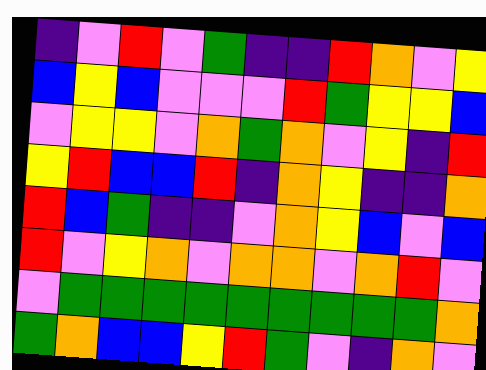[["indigo", "violet", "red", "violet", "green", "indigo", "indigo", "red", "orange", "violet", "yellow"], ["blue", "yellow", "blue", "violet", "violet", "violet", "red", "green", "yellow", "yellow", "blue"], ["violet", "yellow", "yellow", "violet", "orange", "green", "orange", "violet", "yellow", "indigo", "red"], ["yellow", "red", "blue", "blue", "red", "indigo", "orange", "yellow", "indigo", "indigo", "orange"], ["red", "blue", "green", "indigo", "indigo", "violet", "orange", "yellow", "blue", "violet", "blue"], ["red", "violet", "yellow", "orange", "violet", "orange", "orange", "violet", "orange", "red", "violet"], ["violet", "green", "green", "green", "green", "green", "green", "green", "green", "green", "orange"], ["green", "orange", "blue", "blue", "yellow", "red", "green", "violet", "indigo", "orange", "violet"]]